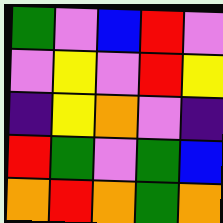[["green", "violet", "blue", "red", "violet"], ["violet", "yellow", "violet", "red", "yellow"], ["indigo", "yellow", "orange", "violet", "indigo"], ["red", "green", "violet", "green", "blue"], ["orange", "red", "orange", "green", "orange"]]